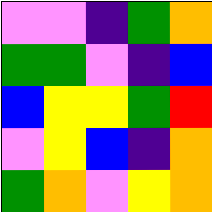[["violet", "violet", "indigo", "green", "orange"], ["green", "green", "violet", "indigo", "blue"], ["blue", "yellow", "yellow", "green", "red"], ["violet", "yellow", "blue", "indigo", "orange"], ["green", "orange", "violet", "yellow", "orange"]]